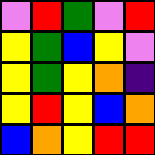[["violet", "red", "green", "violet", "red"], ["yellow", "green", "blue", "yellow", "violet"], ["yellow", "green", "yellow", "orange", "indigo"], ["yellow", "red", "yellow", "blue", "orange"], ["blue", "orange", "yellow", "red", "red"]]